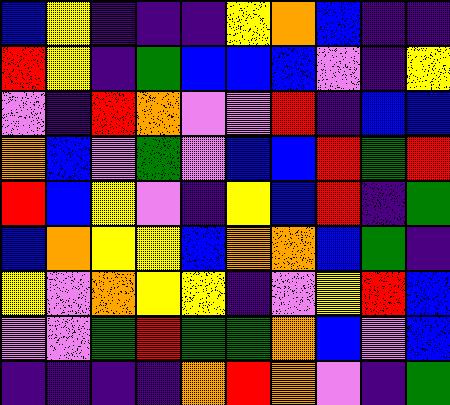[["blue", "yellow", "indigo", "indigo", "indigo", "yellow", "orange", "blue", "indigo", "indigo"], ["red", "yellow", "indigo", "green", "blue", "blue", "blue", "violet", "indigo", "yellow"], ["violet", "indigo", "red", "orange", "violet", "violet", "red", "indigo", "blue", "blue"], ["orange", "blue", "violet", "green", "violet", "blue", "blue", "red", "green", "red"], ["red", "blue", "yellow", "violet", "indigo", "yellow", "blue", "red", "indigo", "green"], ["blue", "orange", "yellow", "yellow", "blue", "orange", "orange", "blue", "green", "indigo"], ["yellow", "violet", "orange", "yellow", "yellow", "indigo", "violet", "yellow", "red", "blue"], ["violet", "violet", "green", "red", "green", "green", "orange", "blue", "violet", "blue"], ["indigo", "indigo", "indigo", "indigo", "orange", "red", "orange", "violet", "indigo", "green"]]